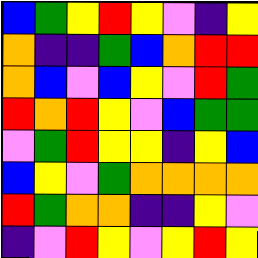[["blue", "green", "yellow", "red", "yellow", "violet", "indigo", "yellow"], ["orange", "indigo", "indigo", "green", "blue", "orange", "red", "red"], ["orange", "blue", "violet", "blue", "yellow", "violet", "red", "green"], ["red", "orange", "red", "yellow", "violet", "blue", "green", "green"], ["violet", "green", "red", "yellow", "yellow", "indigo", "yellow", "blue"], ["blue", "yellow", "violet", "green", "orange", "orange", "orange", "orange"], ["red", "green", "orange", "orange", "indigo", "indigo", "yellow", "violet"], ["indigo", "violet", "red", "yellow", "violet", "yellow", "red", "yellow"]]